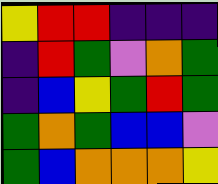[["yellow", "red", "red", "indigo", "indigo", "indigo"], ["indigo", "red", "green", "violet", "orange", "green"], ["indigo", "blue", "yellow", "green", "red", "green"], ["green", "orange", "green", "blue", "blue", "violet"], ["green", "blue", "orange", "orange", "orange", "yellow"]]